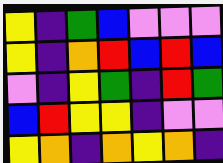[["yellow", "indigo", "green", "blue", "violet", "violet", "violet"], ["yellow", "indigo", "orange", "red", "blue", "red", "blue"], ["violet", "indigo", "yellow", "green", "indigo", "red", "green"], ["blue", "red", "yellow", "yellow", "indigo", "violet", "violet"], ["yellow", "orange", "indigo", "orange", "yellow", "orange", "indigo"]]